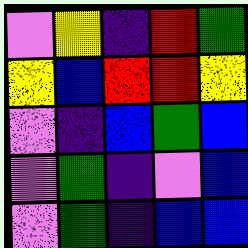[["violet", "yellow", "indigo", "red", "green"], ["yellow", "blue", "red", "red", "yellow"], ["violet", "indigo", "blue", "green", "blue"], ["violet", "green", "indigo", "violet", "blue"], ["violet", "green", "indigo", "blue", "blue"]]